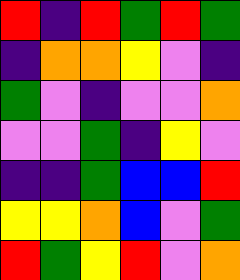[["red", "indigo", "red", "green", "red", "green"], ["indigo", "orange", "orange", "yellow", "violet", "indigo"], ["green", "violet", "indigo", "violet", "violet", "orange"], ["violet", "violet", "green", "indigo", "yellow", "violet"], ["indigo", "indigo", "green", "blue", "blue", "red"], ["yellow", "yellow", "orange", "blue", "violet", "green"], ["red", "green", "yellow", "red", "violet", "orange"]]